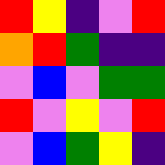[["red", "yellow", "indigo", "violet", "red"], ["orange", "red", "green", "indigo", "indigo"], ["violet", "blue", "violet", "green", "green"], ["red", "violet", "yellow", "violet", "red"], ["violet", "blue", "green", "yellow", "indigo"]]